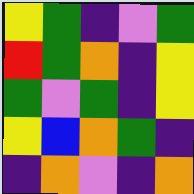[["yellow", "green", "indigo", "violet", "green"], ["red", "green", "orange", "indigo", "yellow"], ["green", "violet", "green", "indigo", "yellow"], ["yellow", "blue", "orange", "green", "indigo"], ["indigo", "orange", "violet", "indigo", "orange"]]